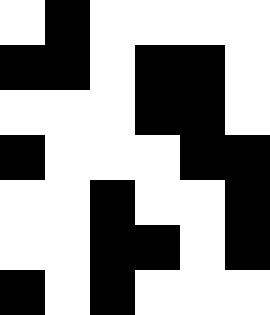[["white", "black", "white", "white", "white", "white"], ["black", "black", "white", "black", "black", "white"], ["white", "white", "white", "black", "black", "white"], ["black", "white", "white", "white", "black", "black"], ["white", "white", "black", "white", "white", "black"], ["white", "white", "black", "black", "white", "black"], ["black", "white", "black", "white", "white", "white"]]